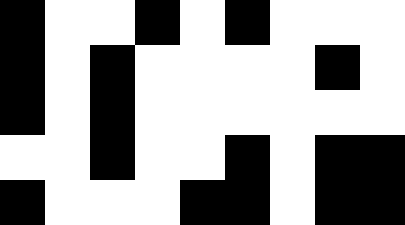[["black", "white", "white", "black", "white", "black", "white", "white", "white"], ["black", "white", "black", "white", "white", "white", "white", "black", "white"], ["black", "white", "black", "white", "white", "white", "white", "white", "white"], ["white", "white", "black", "white", "white", "black", "white", "black", "black"], ["black", "white", "white", "white", "black", "black", "white", "black", "black"]]